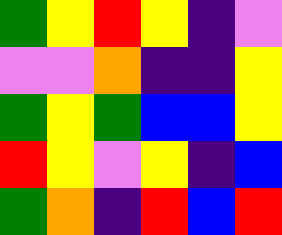[["green", "yellow", "red", "yellow", "indigo", "violet"], ["violet", "violet", "orange", "indigo", "indigo", "yellow"], ["green", "yellow", "green", "blue", "blue", "yellow"], ["red", "yellow", "violet", "yellow", "indigo", "blue"], ["green", "orange", "indigo", "red", "blue", "red"]]